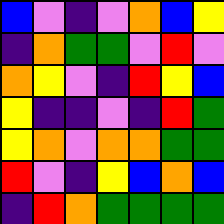[["blue", "violet", "indigo", "violet", "orange", "blue", "yellow"], ["indigo", "orange", "green", "green", "violet", "red", "violet"], ["orange", "yellow", "violet", "indigo", "red", "yellow", "blue"], ["yellow", "indigo", "indigo", "violet", "indigo", "red", "green"], ["yellow", "orange", "violet", "orange", "orange", "green", "green"], ["red", "violet", "indigo", "yellow", "blue", "orange", "blue"], ["indigo", "red", "orange", "green", "green", "green", "green"]]